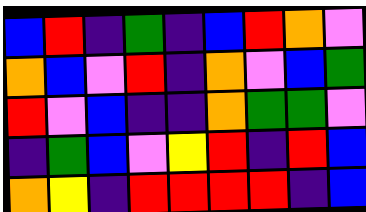[["blue", "red", "indigo", "green", "indigo", "blue", "red", "orange", "violet"], ["orange", "blue", "violet", "red", "indigo", "orange", "violet", "blue", "green"], ["red", "violet", "blue", "indigo", "indigo", "orange", "green", "green", "violet"], ["indigo", "green", "blue", "violet", "yellow", "red", "indigo", "red", "blue"], ["orange", "yellow", "indigo", "red", "red", "red", "red", "indigo", "blue"]]